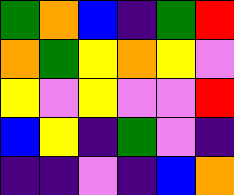[["green", "orange", "blue", "indigo", "green", "red"], ["orange", "green", "yellow", "orange", "yellow", "violet"], ["yellow", "violet", "yellow", "violet", "violet", "red"], ["blue", "yellow", "indigo", "green", "violet", "indigo"], ["indigo", "indigo", "violet", "indigo", "blue", "orange"]]